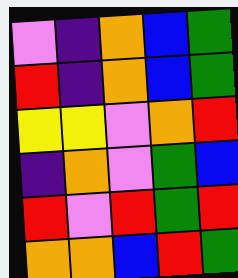[["violet", "indigo", "orange", "blue", "green"], ["red", "indigo", "orange", "blue", "green"], ["yellow", "yellow", "violet", "orange", "red"], ["indigo", "orange", "violet", "green", "blue"], ["red", "violet", "red", "green", "red"], ["orange", "orange", "blue", "red", "green"]]